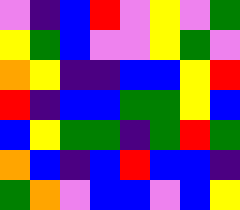[["violet", "indigo", "blue", "red", "violet", "yellow", "violet", "green"], ["yellow", "green", "blue", "violet", "violet", "yellow", "green", "violet"], ["orange", "yellow", "indigo", "indigo", "blue", "blue", "yellow", "red"], ["red", "indigo", "blue", "blue", "green", "green", "yellow", "blue"], ["blue", "yellow", "green", "green", "indigo", "green", "red", "green"], ["orange", "blue", "indigo", "blue", "red", "blue", "blue", "indigo"], ["green", "orange", "violet", "blue", "blue", "violet", "blue", "yellow"]]